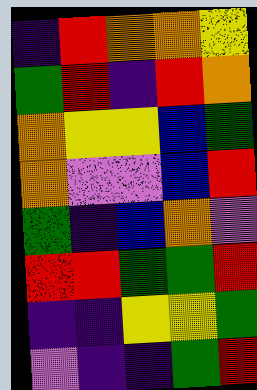[["indigo", "red", "orange", "orange", "yellow"], ["green", "red", "indigo", "red", "orange"], ["orange", "yellow", "yellow", "blue", "green"], ["orange", "violet", "violet", "blue", "red"], ["green", "indigo", "blue", "orange", "violet"], ["red", "red", "green", "green", "red"], ["indigo", "indigo", "yellow", "yellow", "green"], ["violet", "indigo", "indigo", "green", "red"]]